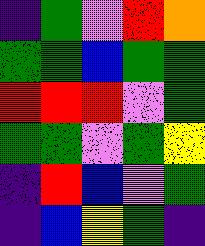[["indigo", "green", "violet", "red", "orange"], ["green", "green", "blue", "green", "green"], ["red", "red", "red", "violet", "green"], ["green", "green", "violet", "green", "yellow"], ["indigo", "red", "blue", "violet", "green"], ["indigo", "blue", "yellow", "green", "indigo"]]